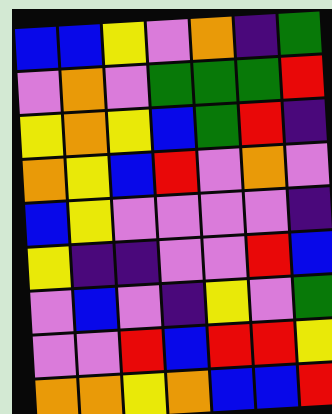[["blue", "blue", "yellow", "violet", "orange", "indigo", "green"], ["violet", "orange", "violet", "green", "green", "green", "red"], ["yellow", "orange", "yellow", "blue", "green", "red", "indigo"], ["orange", "yellow", "blue", "red", "violet", "orange", "violet"], ["blue", "yellow", "violet", "violet", "violet", "violet", "indigo"], ["yellow", "indigo", "indigo", "violet", "violet", "red", "blue"], ["violet", "blue", "violet", "indigo", "yellow", "violet", "green"], ["violet", "violet", "red", "blue", "red", "red", "yellow"], ["orange", "orange", "yellow", "orange", "blue", "blue", "red"]]